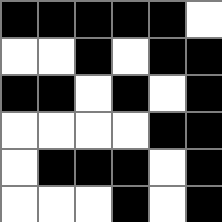[["black", "black", "black", "black", "black", "white"], ["white", "white", "black", "white", "black", "black"], ["black", "black", "white", "black", "white", "black"], ["white", "white", "white", "white", "black", "black"], ["white", "black", "black", "black", "white", "black"], ["white", "white", "white", "black", "white", "black"]]